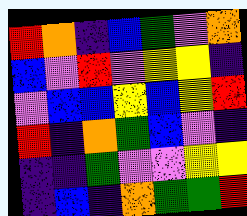[["red", "orange", "indigo", "blue", "green", "violet", "orange"], ["blue", "violet", "red", "violet", "yellow", "yellow", "indigo"], ["violet", "blue", "blue", "yellow", "blue", "yellow", "red"], ["red", "indigo", "orange", "green", "blue", "violet", "indigo"], ["indigo", "indigo", "green", "violet", "violet", "yellow", "yellow"], ["indigo", "blue", "indigo", "orange", "green", "green", "red"]]